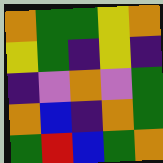[["orange", "green", "green", "yellow", "orange"], ["yellow", "green", "indigo", "yellow", "indigo"], ["indigo", "violet", "orange", "violet", "green"], ["orange", "blue", "indigo", "orange", "green"], ["green", "red", "blue", "green", "orange"]]